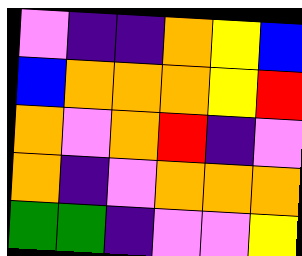[["violet", "indigo", "indigo", "orange", "yellow", "blue"], ["blue", "orange", "orange", "orange", "yellow", "red"], ["orange", "violet", "orange", "red", "indigo", "violet"], ["orange", "indigo", "violet", "orange", "orange", "orange"], ["green", "green", "indigo", "violet", "violet", "yellow"]]